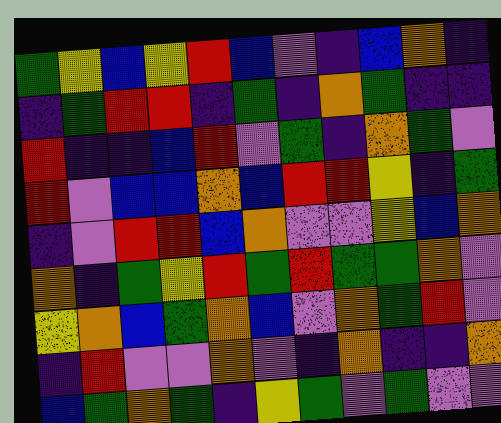[["green", "yellow", "blue", "yellow", "red", "blue", "violet", "indigo", "blue", "orange", "indigo"], ["indigo", "green", "red", "red", "indigo", "green", "indigo", "orange", "green", "indigo", "indigo"], ["red", "indigo", "indigo", "blue", "red", "violet", "green", "indigo", "orange", "green", "violet"], ["red", "violet", "blue", "blue", "orange", "blue", "red", "red", "yellow", "indigo", "green"], ["indigo", "violet", "red", "red", "blue", "orange", "violet", "violet", "yellow", "blue", "orange"], ["orange", "indigo", "green", "yellow", "red", "green", "red", "green", "green", "orange", "violet"], ["yellow", "orange", "blue", "green", "orange", "blue", "violet", "orange", "green", "red", "violet"], ["indigo", "red", "violet", "violet", "orange", "violet", "indigo", "orange", "indigo", "indigo", "orange"], ["blue", "green", "orange", "green", "indigo", "yellow", "green", "violet", "green", "violet", "violet"]]